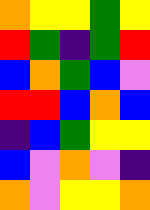[["orange", "yellow", "yellow", "green", "yellow"], ["red", "green", "indigo", "green", "red"], ["blue", "orange", "green", "blue", "violet"], ["red", "red", "blue", "orange", "blue"], ["indigo", "blue", "green", "yellow", "yellow"], ["blue", "violet", "orange", "violet", "indigo"], ["orange", "violet", "yellow", "yellow", "orange"]]